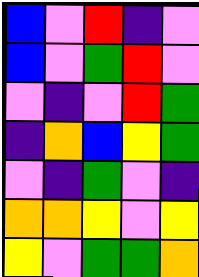[["blue", "violet", "red", "indigo", "violet"], ["blue", "violet", "green", "red", "violet"], ["violet", "indigo", "violet", "red", "green"], ["indigo", "orange", "blue", "yellow", "green"], ["violet", "indigo", "green", "violet", "indigo"], ["orange", "orange", "yellow", "violet", "yellow"], ["yellow", "violet", "green", "green", "orange"]]